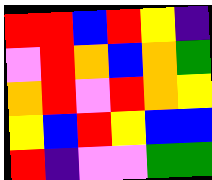[["red", "red", "blue", "red", "yellow", "indigo"], ["violet", "red", "orange", "blue", "orange", "green"], ["orange", "red", "violet", "red", "orange", "yellow"], ["yellow", "blue", "red", "yellow", "blue", "blue"], ["red", "indigo", "violet", "violet", "green", "green"]]